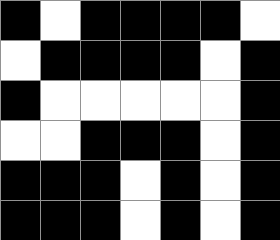[["black", "white", "black", "black", "black", "black", "white"], ["white", "black", "black", "black", "black", "white", "black"], ["black", "white", "white", "white", "white", "white", "black"], ["white", "white", "black", "black", "black", "white", "black"], ["black", "black", "black", "white", "black", "white", "black"], ["black", "black", "black", "white", "black", "white", "black"]]